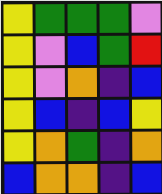[["yellow", "green", "green", "green", "violet"], ["yellow", "violet", "blue", "green", "red"], ["yellow", "violet", "orange", "indigo", "blue"], ["yellow", "blue", "indigo", "blue", "yellow"], ["yellow", "orange", "green", "indigo", "orange"], ["blue", "orange", "orange", "indigo", "blue"]]